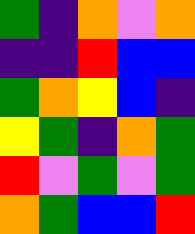[["green", "indigo", "orange", "violet", "orange"], ["indigo", "indigo", "red", "blue", "blue"], ["green", "orange", "yellow", "blue", "indigo"], ["yellow", "green", "indigo", "orange", "green"], ["red", "violet", "green", "violet", "green"], ["orange", "green", "blue", "blue", "red"]]